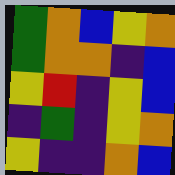[["green", "orange", "blue", "yellow", "orange"], ["green", "orange", "orange", "indigo", "blue"], ["yellow", "red", "indigo", "yellow", "blue"], ["indigo", "green", "indigo", "yellow", "orange"], ["yellow", "indigo", "indigo", "orange", "blue"]]